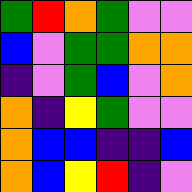[["green", "red", "orange", "green", "violet", "violet"], ["blue", "violet", "green", "green", "orange", "orange"], ["indigo", "violet", "green", "blue", "violet", "orange"], ["orange", "indigo", "yellow", "green", "violet", "violet"], ["orange", "blue", "blue", "indigo", "indigo", "blue"], ["orange", "blue", "yellow", "red", "indigo", "violet"]]